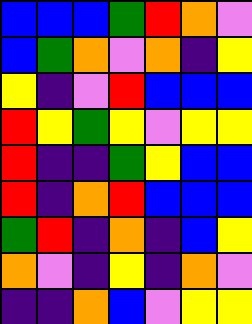[["blue", "blue", "blue", "green", "red", "orange", "violet"], ["blue", "green", "orange", "violet", "orange", "indigo", "yellow"], ["yellow", "indigo", "violet", "red", "blue", "blue", "blue"], ["red", "yellow", "green", "yellow", "violet", "yellow", "yellow"], ["red", "indigo", "indigo", "green", "yellow", "blue", "blue"], ["red", "indigo", "orange", "red", "blue", "blue", "blue"], ["green", "red", "indigo", "orange", "indigo", "blue", "yellow"], ["orange", "violet", "indigo", "yellow", "indigo", "orange", "violet"], ["indigo", "indigo", "orange", "blue", "violet", "yellow", "yellow"]]